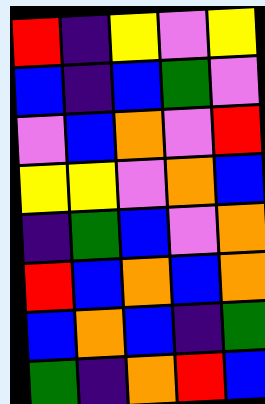[["red", "indigo", "yellow", "violet", "yellow"], ["blue", "indigo", "blue", "green", "violet"], ["violet", "blue", "orange", "violet", "red"], ["yellow", "yellow", "violet", "orange", "blue"], ["indigo", "green", "blue", "violet", "orange"], ["red", "blue", "orange", "blue", "orange"], ["blue", "orange", "blue", "indigo", "green"], ["green", "indigo", "orange", "red", "blue"]]